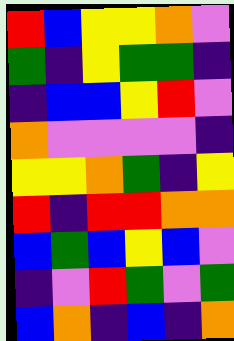[["red", "blue", "yellow", "yellow", "orange", "violet"], ["green", "indigo", "yellow", "green", "green", "indigo"], ["indigo", "blue", "blue", "yellow", "red", "violet"], ["orange", "violet", "violet", "violet", "violet", "indigo"], ["yellow", "yellow", "orange", "green", "indigo", "yellow"], ["red", "indigo", "red", "red", "orange", "orange"], ["blue", "green", "blue", "yellow", "blue", "violet"], ["indigo", "violet", "red", "green", "violet", "green"], ["blue", "orange", "indigo", "blue", "indigo", "orange"]]